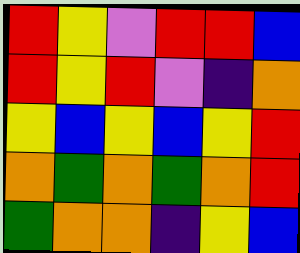[["red", "yellow", "violet", "red", "red", "blue"], ["red", "yellow", "red", "violet", "indigo", "orange"], ["yellow", "blue", "yellow", "blue", "yellow", "red"], ["orange", "green", "orange", "green", "orange", "red"], ["green", "orange", "orange", "indigo", "yellow", "blue"]]